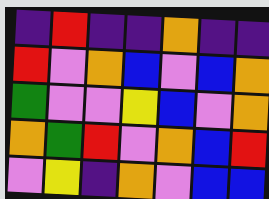[["indigo", "red", "indigo", "indigo", "orange", "indigo", "indigo"], ["red", "violet", "orange", "blue", "violet", "blue", "orange"], ["green", "violet", "violet", "yellow", "blue", "violet", "orange"], ["orange", "green", "red", "violet", "orange", "blue", "red"], ["violet", "yellow", "indigo", "orange", "violet", "blue", "blue"]]